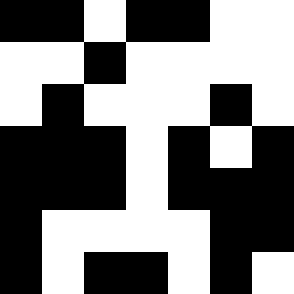[["black", "black", "white", "black", "black", "white", "white"], ["white", "white", "black", "white", "white", "white", "white"], ["white", "black", "white", "white", "white", "black", "white"], ["black", "black", "black", "white", "black", "white", "black"], ["black", "black", "black", "white", "black", "black", "black"], ["black", "white", "white", "white", "white", "black", "black"], ["black", "white", "black", "black", "white", "black", "white"]]